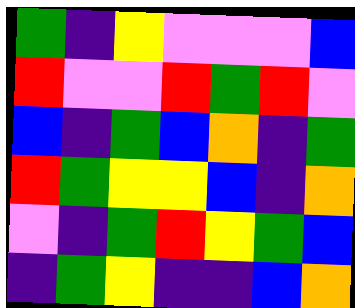[["green", "indigo", "yellow", "violet", "violet", "violet", "blue"], ["red", "violet", "violet", "red", "green", "red", "violet"], ["blue", "indigo", "green", "blue", "orange", "indigo", "green"], ["red", "green", "yellow", "yellow", "blue", "indigo", "orange"], ["violet", "indigo", "green", "red", "yellow", "green", "blue"], ["indigo", "green", "yellow", "indigo", "indigo", "blue", "orange"]]